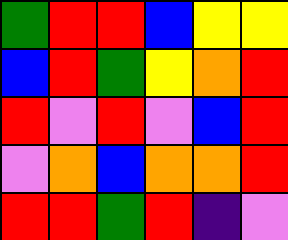[["green", "red", "red", "blue", "yellow", "yellow"], ["blue", "red", "green", "yellow", "orange", "red"], ["red", "violet", "red", "violet", "blue", "red"], ["violet", "orange", "blue", "orange", "orange", "red"], ["red", "red", "green", "red", "indigo", "violet"]]